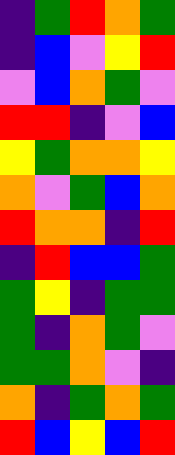[["indigo", "green", "red", "orange", "green"], ["indigo", "blue", "violet", "yellow", "red"], ["violet", "blue", "orange", "green", "violet"], ["red", "red", "indigo", "violet", "blue"], ["yellow", "green", "orange", "orange", "yellow"], ["orange", "violet", "green", "blue", "orange"], ["red", "orange", "orange", "indigo", "red"], ["indigo", "red", "blue", "blue", "green"], ["green", "yellow", "indigo", "green", "green"], ["green", "indigo", "orange", "green", "violet"], ["green", "green", "orange", "violet", "indigo"], ["orange", "indigo", "green", "orange", "green"], ["red", "blue", "yellow", "blue", "red"]]